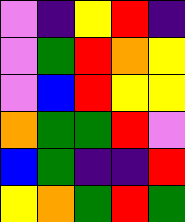[["violet", "indigo", "yellow", "red", "indigo"], ["violet", "green", "red", "orange", "yellow"], ["violet", "blue", "red", "yellow", "yellow"], ["orange", "green", "green", "red", "violet"], ["blue", "green", "indigo", "indigo", "red"], ["yellow", "orange", "green", "red", "green"]]